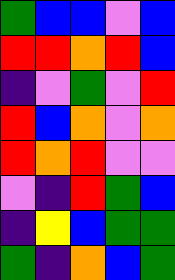[["green", "blue", "blue", "violet", "blue"], ["red", "red", "orange", "red", "blue"], ["indigo", "violet", "green", "violet", "red"], ["red", "blue", "orange", "violet", "orange"], ["red", "orange", "red", "violet", "violet"], ["violet", "indigo", "red", "green", "blue"], ["indigo", "yellow", "blue", "green", "green"], ["green", "indigo", "orange", "blue", "green"]]